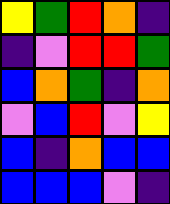[["yellow", "green", "red", "orange", "indigo"], ["indigo", "violet", "red", "red", "green"], ["blue", "orange", "green", "indigo", "orange"], ["violet", "blue", "red", "violet", "yellow"], ["blue", "indigo", "orange", "blue", "blue"], ["blue", "blue", "blue", "violet", "indigo"]]